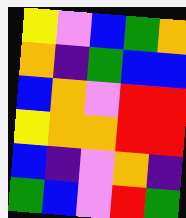[["yellow", "violet", "blue", "green", "orange"], ["orange", "indigo", "green", "blue", "blue"], ["blue", "orange", "violet", "red", "red"], ["yellow", "orange", "orange", "red", "red"], ["blue", "indigo", "violet", "orange", "indigo"], ["green", "blue", "violet", "red", "green"]]